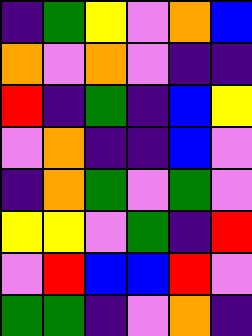[["indigo", "green", "yellow", "violet", "orange", "blue"], ["orange", "violet", "orange", "violet", "indigo", "indigo"], ["red", "indigo", "green", "indigo", "blue", "yellow"], ["violet", "orange", "indigo", "indigo", "blue", "violet"], ["indigo", "orange", "green", "violet", "green", "violet"], ["yellow", "yellow", "violet", "green", "indigo", "red"], ["violet", "red", "blue", "blue", "red", "violet"], ["green", "green", "indigo", "violet", "orange", "indigo"]]